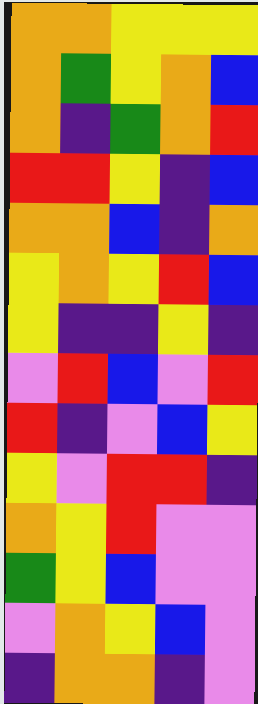[["orange", "orange", "yellow", "yellow", "yellow"], ["orange", "green", "yellow", "orange", "blue"], ["orange", "indigo", "green", "orange", "red"], ["red", "red", "yellow", "indigo", "blue"], ["orange", "orange", "blue", "indigo", "orange"], ["yellow", "orange", "yellow", "red", "blue"], ["yellow", "indigo", "indigo", "yellow", "indigo"], ["violet", "red", "blue", "violet", "red"], ["red", "indigo", "violet", "blue", "yellow"], ["yellow", "violet", "red", "red", "indigo"], ["orange", "yellow", "red", "violet", "violet"], ["green", "yellow", "blue", "violet", "violet"], ["violet", "orange", "yellow", "blue", "violet"], ["indigo", "orange", "orange", "indigo", "violet"]]